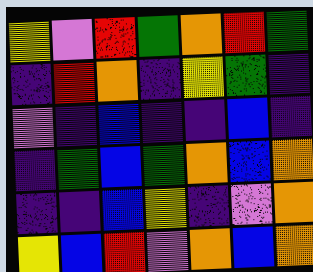[["yellow", "violet", "red", "green", "orange", "red", "green"], ["indigo", "red", "orange", "indigo", "yellow", "green", "indigo"], ["violet", "indigo", "blue", "indigo", "indigo", "blue", "indigo"], ["indigo", "green", "blue", "green", "orange", "blue", "orange"], ["indigo", "indigo", "blue", "yellow", "indigo", "violet", "orange"], ["yellow", "blue", "red", "violet", "orange", "blue", "orange"]]